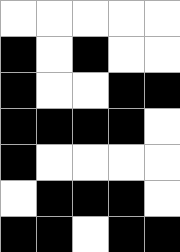[["white", "white", "white", "white", "white"], ["black", "white", "black", "white", "white"], ["black", "white", "white", "black", "black"], ["black", "black", "black", "black", "white"], ["black", "white", "white", "white", "white"], ["white", "black", "black", "black", "white"], ["black", "black", "white", "black", "black"]]